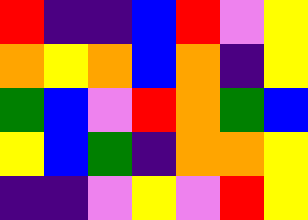[["red", "indigo", "indigo", "blue", "red", "violet", "yellow"], ["orange", "yellow", "orange", "blue", "orange", "indigo", "yellow"], ["green", "blue", "violet", "red", "orange", "green", "blue"], ["yellow", "blue", "green", "indigo", "orange", "orange", "yellow"], ["indigo", "indigo", "violet", "yellow", "violet", "red", "yellow"]]